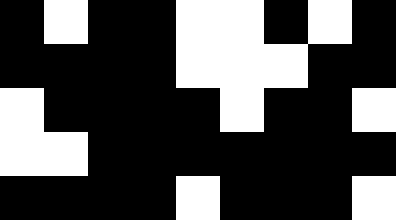[["black", "white", "black", "black", "white", "white", "black", "white", "black"], ["black", "black", "black", "black", "white", "white", "white", "black", "black"], ["white", "black", "black", "black", "black", "white", "black", "black", "white"], ["white", "white", "black", "black", "black", "black", "black", "black", "black"], ["black", "black", "black", "black", "white", "black", "black", "black", "white"]]